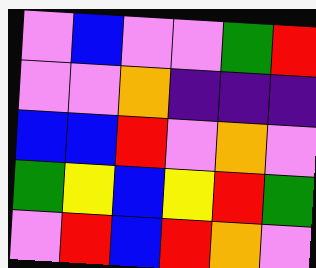[["violet", "blue", "violet", "violet", "green", "red"], ["violet", "violet", "orange", "indigo", "indigo", "indigo"], ["blue", "blue", "red", "violet", "orange", "violet"], ["green", "yellow", "blue", "yellow", "red", "green"], ["violet", "red", "blue", "red", "orange", "violet"]]